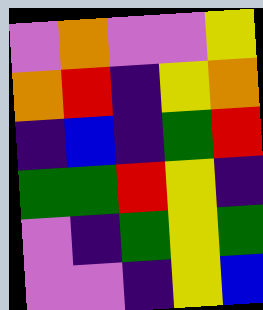[["violet", "orange", "violet", "violet", "yellow"], ["orange", "red", "indigo", "yellow", "orange"], ["indigo", "blue", "indigo", "green", "red"], ["green", "green", "red", "yellow", "indigo"], ["violet", "indigo", "green", "yellow", "green"], ["violet", "violet", "indigo", "yellow", "blue"]]